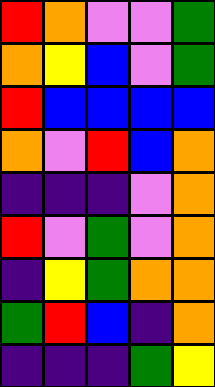[["red", "orange", "violet", "violet", "green"], ["orange", "yellow", "blue", "violet", "green"], ["red", "blue", "blue", "blue", "blue"], ["orange", "violet", "red", "blue", "orange"], ["indigo", "indigo", "indigo", "violet", "orange"], ["red", "violet", "green", "violet", "orange"], ["indigo", "yellow", "green", "orange", "orange"], ["green", "red", "blue", "indigo", "orange"], ["indigo", "indigo", "indigo", "green", "yellow"]]